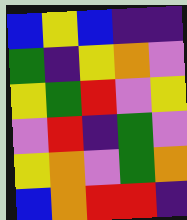[["blue", "yellow", "blue", "indigo", "indigo"], ["green", "indigo", "yellow", "orange", "violet"], ["yellow", "green", "red", "violet", "yellow"], ["violet", "red", "indigo", "green", "violet"], ["yellow", "orange", "violet", "green", "orange"], ["blue", "orange", "red", "red", "indigo"]]